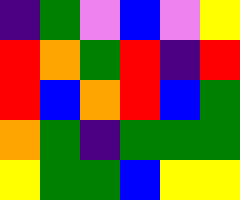[["indigo", "green", "violet", "blue", "violet", "yellow"], ["red", "orange", "green", "red", "indigo", "red"], ["red", "blue", "orange", "red", "blue", "green"], ["orange", "green", "indigo", "green", "green", "green"], ["yellow", "green", "green", "blue", "yellow", "yellow"]]